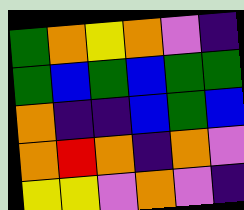[["green", "orange", "yellow", "orange", "violet", "indigo"], ["green", "blue", "green", "blue", "green", "green"], ["orange", "indigo", "indigo", "blue", "green", "blue"], ["orange", "red", "orange", "indigo", "orange", "violet"], ["yellow", "yellow", "violet", "orange", "violet", "indigo"]]